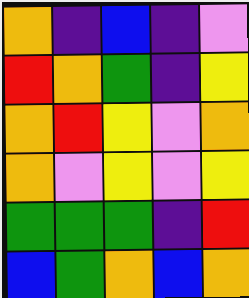[["orange", "indigo", "blue", "indigo", "violet"], ["red", "orange", "green", "indigo", "yellow"], ["orange", "red", "yellow", "violet", "orange"], ["orange", "violet", "yellow", "violet", "yellow"], ["green", "green", "green", "indigo", "red"], ["blue", "green", "orange", "blue", "orange"]]